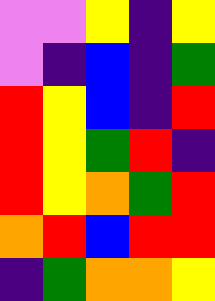[["violet", "violet", "yellow", "indigo", "yellow"], ["violet", "indigo", "blue", "indigo", "green"], ["red", "yellow", "blue", "indigo", "red"], ["red", "yellow", "green", "red", "indigo"], ["red", "yellow", "orange", "green", "red"], ["orange", "red", "blue", "red", "red"], ["indigo", "green", "orange", "orange", "yellow"]]